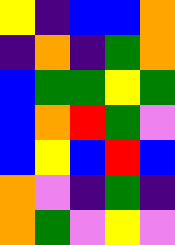[["yellow", "indigo", "blue", "blue", "orange"], ["indigo", "orange", "indigo", "green", "orange"], ["blue", "green", "green", "yellow", "green"], ["blue", "orange", "red", "green", "violet"], ["blue", "yellow", "blue", "red", "blue"], ["orange", "violet", "indigo", "green", "indigo"], ["orange", "green", "violet", "yellow", "violet"]]